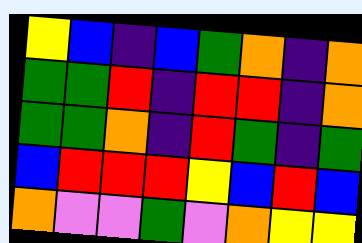[["yellow", "blue", "indigo", "blue", "green", "orange", "indigo", "orange"], ["green", "green", "red", "indigo", "red", "red", "indigo", "orange"], ["green", "green", "orange", "indigo", "red", "green", "indigo", "green"], ["blue", "red", "red", "red", "yellow", "blue", "red", "blue"], ["orange", "violet", "violet", "green", "violet", "orange", "yellow", "yellow"]]